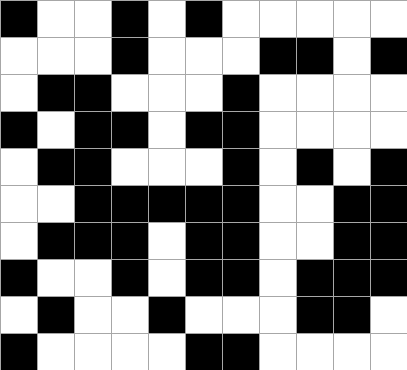[["black", "white", "white", "black", "white", "black", "white", "white", "white", "white", "white"], ["white", "white", "white", "black", "white", "white", "white", "black", "black", "white", "black"], ["white", "black", "black", "white", "white", "white", "black", "white", "white", "white", "white"], ["black", "white", "black", "black", "white", "black", "black", "white", "white", "white", "white"], ["white", "black", "black", "white", "white", "white", "black", "white", "black", "white", "black"], ["white", "white", "black", "black", "black", "black", "black", "white", "white", "black", "black"], ["white", "black", "black", "black", "white", "black", "black", "white", "white", "black", "black"], ["black", "white", "white", "black", "white", "black", "black", "white", "black", "black", "black"], ["white", "black", "white", "white", "black", "white", "white", "white", "black", "black", "white"], ["black", "white", "white", "white", "white", "black", "black", "white", "white", "white", "white"]]